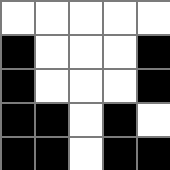[["white", "white", "white", "white", "white"], ["black", "white", "white", "white", "black"], ["black", "white", "white", "white", "black"], ["black", "black", "white", "black", "white"], ["black", "black", "white", "black", "black"]]